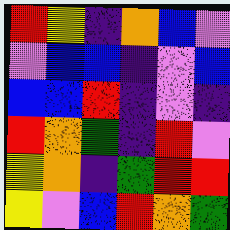[["red", "yellow", "indigo", "orange", "blue", "violet"], ["violet", "blue", "blue", "indigo", "violet", "blue"], ["blue", "blue", "red", "indigo", "violet", "indigo"], ["red", "orange", "green", "indigo", "red", "violet"], ["yellow", "orange", "indigo", "green", "red", "red"], ["yellow", "violet", "blue", "red", "orange", "green"]]